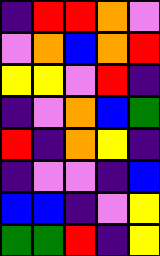[["indigo", "red", "red", "orange", "violet"], ["violet", "orange", "blue", "orange", "red"], ["yellow", "yellow", "violet", "red", "indigo"], ["indigo", "violet", "orange", "blue", "green"], ["red", "indigo", "orange", "yellow", "indigo"], ["indigo", "violet", "violet", "indigo", "blue"], ["blue", "blue", "indigo", "violet", "yellow"], ["green", "green", "red", "indigo", "yellow"]]